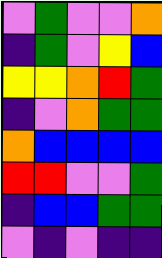[["violet", "green", "violet", "violet", "orange"], ["indigo", "green", "violet", "yellow", "blue"], ["yellow", "yellow", "orange", "red", "green"], ["indigo", "violet", "orange", "green", "green"], ["orange", "blue", "blue", "blue", "blue"], ["red", "red", "violet", "violet", "green"], ["indigo", "blue", "blue", "green", "green"], ["violet", "indigo", "violet", "indigo", "indigo"]]